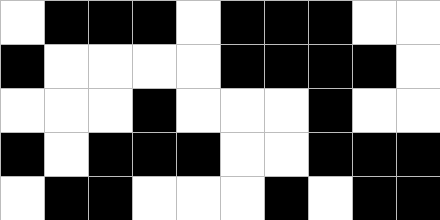[["white", "black", "black", "black", "white", "black", "black", "black", "white", "white"], ["black", "white", "white", "white", "white", "black", "black", "black", "black", "white"], ["white", "white", "white", "black", "white", "white", "white", "black", "white", "white"], ["black", "white", "black", "black", "black", "white", "white", "black", "black", "black"], ["white", "black", "black", "white", "white", "white", "black", "white", "black", "black"]]